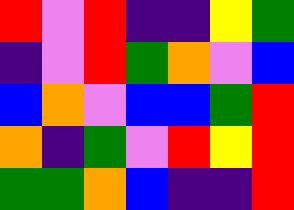[["red", "violet", "red", "indigo", "indigo", "yellow", "green"], ["indigo", "violet", "red", "green", "orange", "violet", "blue"], ["blue", "orange", "violet", "blue", "blue", "green", "red"], ["orange", "indigo", "green", "violet", "red", "yellow", "red"], ["green", "green", "orange", "blue", "indigo", "indigo", "red"]]